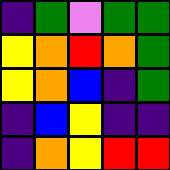[["indigo", "green", "violet", "green", "green"], ["yellow", "orange", "red", "orange", "green"], ["yellow", "orange", "blue", "indigo", "green"], ["indigo", "blue", "yellow", "indigo", "indigo"], ["indigo", "orange", "yellow", "red", "red"]]